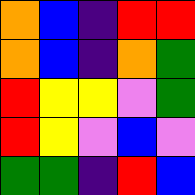[["orange", "blue", "indigo", "red", "red"], ["orange", "blue", "indigo", "orange", "green"], ["red", "yellow", "yellow", "violet", "green"], ["red", "yellow", "violet", "blue", "violet"], ["green", "green", "indigo", "red", "blue"]]